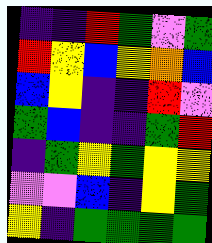[["indigo", "indigo", "red", "green", "violet", "green"], ["red", "yellow", "blue", "yellow", "orange", "blue"], ["blue", "yellow", "indigo", "indigo", "red", "violet"], ["green", "blue", "indigo", "indigo", "green", "red"], ["indigo", "green", "yellow", "green", "yellow", "yellow"], ["violet", "violet", "blue", "indigo", "yellow", "green"], ["yellow", "indigo", "green", "green", "green", "green"]]